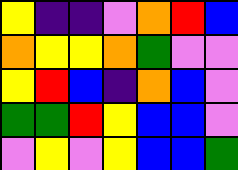[["yellow", "indigo", "indigo", "violet", "orange", "red", "blue"], ["orange", "yellow", "yellow", "orange", "green", "violet", "violet"], ["yellow", "red", "blue", "indigo", "orange", "blue", "violet"], ["green", "green", "red", "yellow", "blue", "blue", "violet"], ["violet", "yellow", "violet", "yellow", "blue", "blue", "green"]]